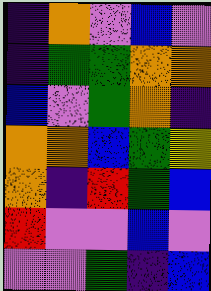[["indigo", "orange", "violet", "blue", "violet"], ["indigo", "green", "green", "orange", "orange"], ["blue", "violet", "green", "orange", "indigo"], ["orange", "orange", "blue", "green", "yellow"], ["orange", "indigo", "red", "green", "blue"], ["red", "violet", "violet", "blue", "violet"], ["violet", "violet", "green", "indigo", "blue"]]